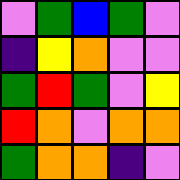[["violet", "green", "blue", "green", "violet"], ["indigo", "yellow", "orange", "violet", "violet"], ["green", "red", "green", "violet", "yellow"], ["red", "orange", "violet", "orange", "orange"], ["green", "orange", "orange", "indigo", "violet"]]